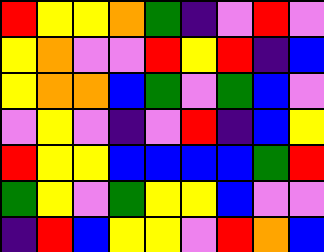[["red", "yellow", "yellow", "orange", "green", "indigo", "violet", "red", "violet"], ["yellow", "orange", "violet", "violet", "red", "yellow", "red", "indigo", "blue"], ["yellow", "orange", "orange", "blue", "green", "violet", "green", "blue", "violet"], ["violet", "yellow", "violet", "indigo", "violet", "red", "indigo", "blue", "yellow"], ["red", "yellow", "yellow", "blue", "blue", "blue", "blue", "green", "red"], ["green", "yellow", "violet", "green", "yellow", "yellow", "blue", "violet", "violet"], ["indigo", "red", "blue", "yellow", "yellow", "violet", "red", "orange", "blue"]]